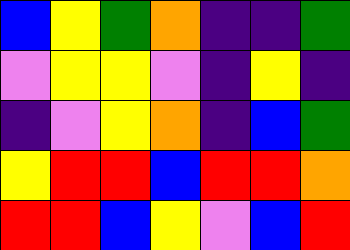[["blue", "yellow", "green", "orange", "indigo", "indigo", "green"], ["violet", "yellow", "yellow", "violet", "indigo", "yellow", "indigo"], ["indigo", "violet", "yellow", "orange", "indigo", "blue", "green"], ["yellow", "red", "red", "blue", "red", "red", "orange"], ["red", "red", "blue", "yellow", "violet", "blue", "red"]]